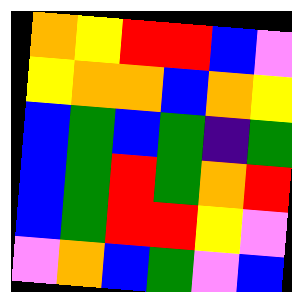[["orange", "yellow", "red", "red", "blue", "violet"], ["yellow", "orange", "orange", "blue", "orange", "yellow"], ["blue", "green", "blue", "green", "indigo", "green"], ["blue", "green", "red", "green", "orange", "red"], ["blue", "green", "red", "red", "yellow", "violet"], ["violet", "orange", "blue", "green", "violet", "blue"]]